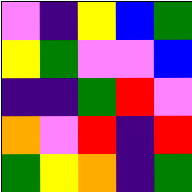[["violet", "indigo", "yellow", "blue", "green"], ["yellow", "green", "violet", "violet", "blue"], ["indigo", "indigo", "green", "red", "violet"], ["orange", "violet", "red", "indigo", "red"], ["green", "yellow", "orange", "indigo", "green"]]